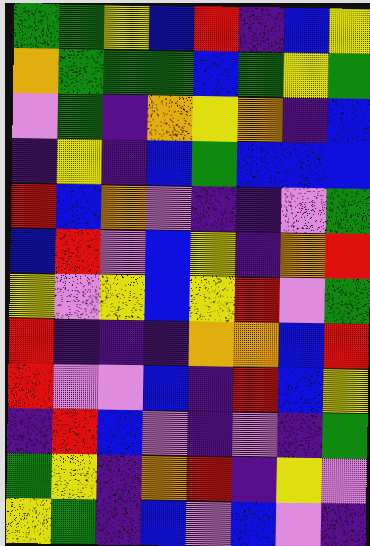[["green", "green", "yellow", "blue", "red", "indigo", "blue", "yellow"], ["orange", "green", "green", "green", "blue", "green", "yellow", "green"], ["violet", "green", "indigo", "orange", "yellow", "orange", "indigo", "blue"], ["indigo", "yellow", "indigo", "blue", "green", "blue", "blue", "blue"], ["red", "blue", "orange", "violet", "indigo", "indigo", "violet", "green"], ["blue", "red", "violet", "blue", "yellow", "indigo", "orange", "red"], ["yellow", "violet", "yellow", "blue", "yellow", "red", "violet", "green"], ["red", "indigo", "indigo", "indigo", "orange", "orange", "blue", "red"], ["red", "violet", "violet", "blue", "indigo", "red", "blue", "yellow"], ["indigo", "red", "blue", "violet", "indigo", "violet", "indigo", "green"], ["green", "yellow", "indigo", "orange", "red", "indigo", "yellow", "violet"], ["yellow", "green", "indigo", "blue", "violet", "blue", "violet", "indigo"]]